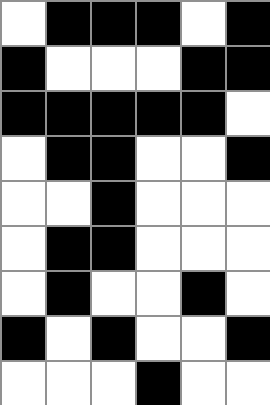[["white", "black", "black", "black", "white", "black"], ["black", "white", "white", "white", "black", "black"], ["black", "black", "black", "black", "black", "white"], ["white", "black", "black", "white", "white", "black"], ["white", "white", "black", "white", "white", "white"], ["white", "black", "black", "white", "white", "white"], ["white", "black", "white", "white", "black", "white"], ["black", "white", "black", "white", "white", "black"], ["white", "white", "white", "black", "white", "white"]]